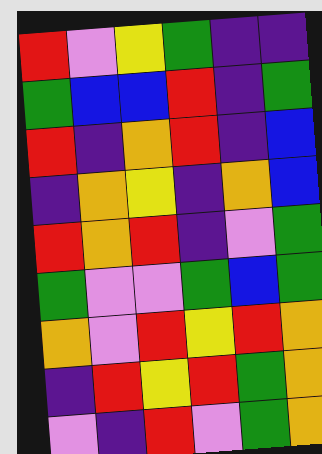[["red", "violet", "yellow", "green", "indigo", "indigo"], ["green", "blue", "blue", "red", "indigo", "green"], ["red", "indigo", "orange", "red", "indigo", "blue"], ["indigo", "orange", "yellow", "indigo", "orange", "blue"], ["red", "orange", "red", "indigo", "violet", "green"], ["green", "violet", "violet", "green", "blue", "green"], ["orange", "violet", "red", "yellow", "red", "orange"], ["indigo", "red", "yellow", "red", "green", "orange"], ["violet", "indigo", "red", "violet", "green", "orange"]]